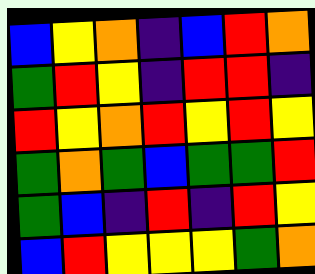[["blue", "yellow", "orange", "indigo", "blue", "red", "orange"], ["green", "red", "yellow", "indigo", "red", "red", "indigo"], ["red", "yellow", "orange", "red", "yellow", "red", "yellow"], ["green", "orange", "green", "blue", "green", "green", "red"], ["green", "blue", "indigo", "red", "indigo", "red", "yellow"], ["blue", "red", "yellow", "yellow", "yellow", "green", "orange"]]